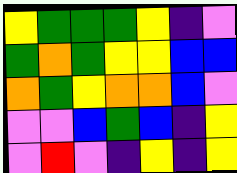[["yellow", "green", "green", "green", "yellow", "indigo", "violet"], ["green", "orange", "green", "yellow", "yellow", "blue", "blue"], ["orange", "green", "yellow", "orange", "orange", "blue", "violet"], ["violet", "violet", "blue", "green", "blue", "indigo", "yellow"], ["violet", "red", "violet", "indigo", "yellow", "indigo", "yellow"]]